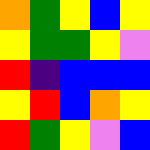[["orange", "green", "yellow", "blue", "yellow"], ["yellow", "green", "green", "yellow", "violet"], ["red", "indigo", "blue", "blue", "blue"], ["yellow", "red", "blue", "orange", "yellow"], ["red", "green", "yellow", "violet", "blue"]]